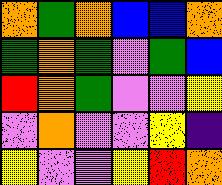[["orange", "green", "orange", "blue", "blue", "orange"], ["green", "orange", "green", "violet", "green", "blue"], ["red", "orange", "green", "violet", "violet", "yellow"], ["violet", "orange", "violet", "violet", "yellow", "indigo"], ["yellow", "violet", "violet", "yellow", "red", "orange"]]